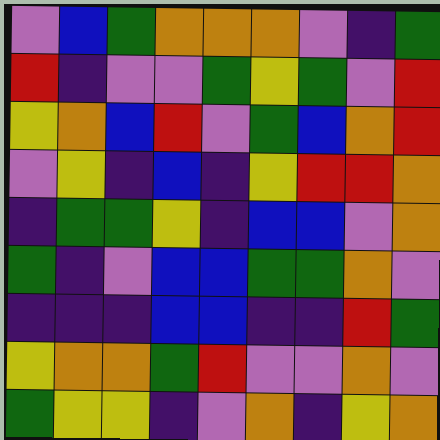[["violet", "blue", "green", "orange", "orange", "orange", "violet", "indigo", "green"], ["red", "indigo", "violet", "violet", "green", "yellow", "green", "violet", "red"], ["yellow", "orange", "blue", "red", "violet", "green", "blue", "orange", "red"], ["violet", "yellow", "indigo", "blue", "indigo", "yellow", "red", "red", "orange"], ["indigo", "green", "green", "yellow", "indigo", "blue", "blue", "violet", "orange"], ["green", "indigo", "violet", "blue", "blue", "green", "green", "orange", "violet"], ["indigo", "indigo", "indigo", "blue", "blue", "indigo", "indigo", "red", "green"], ["yellow", "orange", "orange", "green", "red", "violet", "violet", "orange", "violet"], ["green", "yellow", "yellow", "indigo", "violet", "orange", "indigo", "yellow", "orange"]]